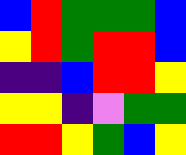[["blue", "red", "green", "green", "green", "blue"], ["yellow", "red", "green", "red", "red", "blue"], ["indigo", "indigo", "blue", "red", "red", "yellow"], ["yellow", "yellow", "indigo", "violet", "green", "green"], ["red", "red", "yellow", "green", "blue", "yellow"]]